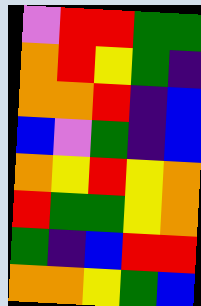[["violet", "red", "red", "green", "green"], ["orange", "red", "yellow", "green", "indigo"], ["orange", "orange", "red", "indigo", "blue"], ["blue", "violet", "green", "indigo", "blue"], ["orange", "yellow", "red", "yellow", "orange"], ["red", "green", "green", "yellow", "orange"], ["green", "indigo", "blue", "red", "red"], ["orange", "orange", "yellow", "green", "blue"]]